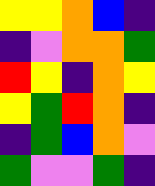[["yellow", "yellow", "orange", "blue", "indigo"], ["indigo", "violet", "orange", "orange", "green"], ["red", "yellow", "indigo", "orange", "yellow"], ["yellow", "green", "red", "orange", "indigo"], ["indigo", "green", "blue", "orange", "violet"], ["green", "violet", "violet", "green", "indigo"]]